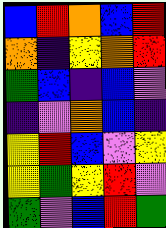[["blue", "red", "orange", "blue", "red"], ["orange", "indigo", "yellow", "orange", "red"], ["green", "blue", "indigo", "blue", "violet"], ["indigo", "violet", "orange", "blue", "indigo"], ["yellow", "red", "blue", "violet", "yellow"], ["yellow", "green", "yellow", "red", "violet"], ["green", "violet", "blue", "red", "green"]]